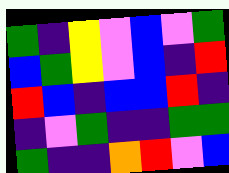[["green", "indigo", "yellow", "violet", "blue", "violet", "green"], ["blue", "green", "yellow", "violet", "blue", "indigo", "red"], ["red", "blue", "indigo", "blue", "blue", "red", "indigo"], ["indigo", "violet", "green", "indigo", "indigo", "green", "green"], ["green", "indigo", "indigo", "orange", "red", "violet", "blue"]]